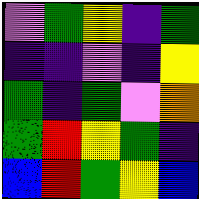[["violet", "green", "yellow", "indigo", "green"], ["indigo", "indigo", "violet", "indigo", "yellow"], ["green", "indigo", "green", "violet", "orange"], ["green", "red", "yellow", "green", "indigo"], ["blue", "red", "green", "yellow", "blue"]]